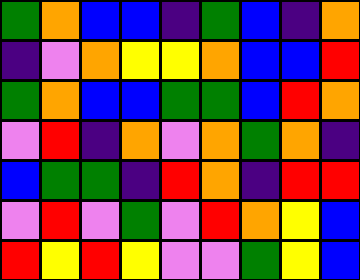[["green", "orange", "blue", "blue", "indigo", "green", "blue", "indigo", "orange"], ["indigo", "violet", "orange", "yellow", "yellow", "orange", "blue", "blue", "red"], ["green", "orange", "blue", "blue", "green", "green", "blue", "red", "orange"], ["violet", "red", "indigo", "orange", "violet", "orange", "green", "orange", "indigo"], ["blue", "green", "green", "indigo", "red", "orange", "indigo", "red", "red"], ["violet", "red", "violet", "green", "violet", "red", "orange", "yellow", "blue"], ["red", "yellow", "red", "yellow", "violet", "violet", "green", "yellow", "blue"]]